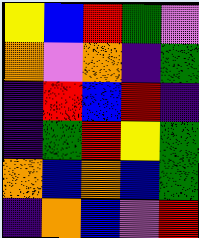[["yellow", "blue", "red", "green", "violet"], ["orange", "violet", "orange", "indigo", "green"], ["indigo", "red", "blue", "red", "indigo"], ["indigo", "green", "red", "yellow", "green"], ["orange", "blue", "orange", "blue", "green"], ["indigo", "orange", "blue", "violet", "red"]]